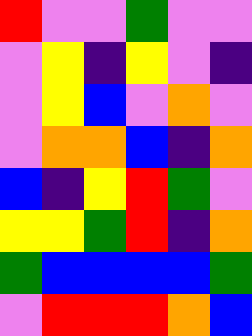[["red", "violet", "violet", "green", "violet", "violet"], ["violet", "yellow", "indigo", "yellow", "violet", "indigo"], ["violet", "yellow", "blue", "violet", "orange", "violet"], ["violet", "orange", "orange", "blue", "indigo", "orange"], ["blue", "indigo", "yellow", "red", "green", "violet"], ["yellow", "yellow", "green", "red", "indigo", "orange"], ["green", "blue", "blue", "blue", "blue", "green"], ["violet", "red", "red", "red", "orange", "blue"]]